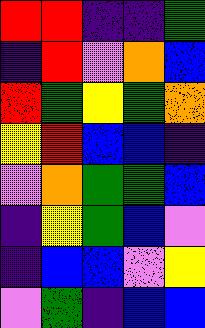[["red", "red", "indigo", "indigo", "green"], ["indigo", "red", "violet", "orange", "blue"], ["red", "green", "yellow", "green", "orange"], ["yellow", "red", "blue", "blue", "indigo"], ["violet", "orange", "green", "green", "blue"], ["indigo", "yellow", "green", "blue", "violet"], ["indigo", "blue", "blue", "violet", "yellow"], ["violet", "green", "indigo", "blue", "blue"]]